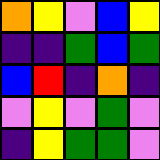[["orange", "yellow", "violet", "blue", "yellow"], ["indigo", "indigo", "green", "blue", "green"], ["blue", "red", "indigo", "orange", "indigo"], ["violet", "yellow", "violet", "green", "violet"], ["indigo", "yellow", "green", "green", "violet"]]